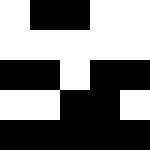[["white", "black", "black", "white", "white"], ["white", "white", "white", "white", "white"], ["black", "black", "white", "black", "black"], ["white", "white", "black", "black", "white"], ["black", "black", "black", "black", "black"]]